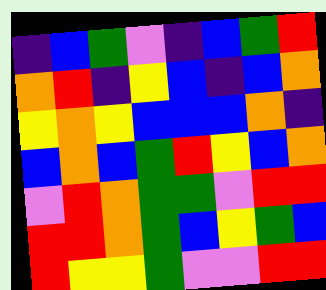[["indigo", "blue", "green", "violet", "indigo", "blue", "green", "red"], ["orange", "red", "indigo", "yellow", "blue", "indigo", "blue", "orange"], ["yellow", "orange", "yellow", "blue", "blue", "blue", "orange", "indigo"], ["blue", "orange", "blue", "green", "red", "yellow", "blue", "orange"], ["violet", "red", "orange", "green", "green", "violet", "red", "red"], ["red", "red", "orange", "green", "blue", "yellow", "green", "blue"], ["red", "yellow", "yellow", "green", "violet", "violet", "red", "red"]]